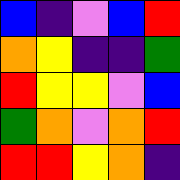[["blue", "indigo", "violet", "blue", "red"], ["orange", "yellow", "indigo", "indigo", "green"], ["red", "yellow", "yellow", "violet", "blue"], ["green", "orange", "violet", "orange", "red"], ["red", "red", "yellow", "orange", "indigo"]]